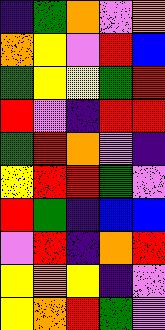[["indigo", "green", "orange", "violet", "orange"], ["orange", "yellow", "violet", "red", "blue"], ["green", "yellow", "yellow", "green", "red"], ["red", "violet", "indigo", "red", "red"], ["green", "red", "orange", "violet", "indigo"], ["yellow", "red", "red", "green", "violet"], ["red", "green", "indigo", "blue", "blue"], ["violet", "red", "indigo", "orange", "red"], ["yellow", "orange", "yellow", "indigo", "violet"], ["yellow", "orange", "red", "green", "violet"]]